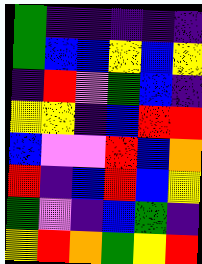[["green", "indigo", "indigo", "indigo", "indigo", "indigo"], ["green", "blue", "blue", "yellow", "blue", "yellow"], ["indigo", "red", "violet", "green", "blue", "indigo"], ["yellow", "yellow", "indigo", "blue", "red", "red"], ["blue", "violet", "violet", "red", "blue", "orange"], ["red", "indigo", "blue", "red", "blue", "yellow"], ["green", "violet", "indigo", "blue", "green", "indigo"], ["yellow", "red", "orange", "green", "yellow", "red"]]